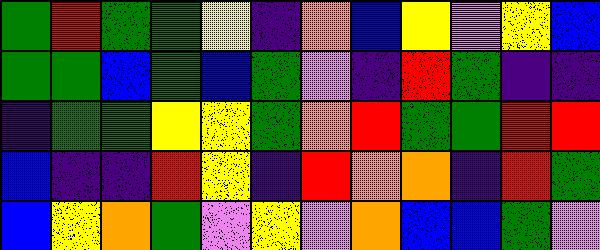[["green", "red", "green", "green", "yellow", "indigo", "orange", "blue", "yellow", "violet", "yellow", "blue"], ["green", "green", "blue", "green", "blue", "green", "violet", "indigo", "red", "green", "indigo", "indigo"], ["indigo", "green", "green", "yellow", "yellow", "green", "orange", "red", "green", "green", "red", "red"], ["blue", "indigo", "indigo", "red", "yellow", "indigo", "red", "orange", "orange", "indigo", "red", "green"], ["blue", "yellow", "orange", "green", "violet", "yellow", "violet", "orange", "blue", "blue", "green", "violet"]]